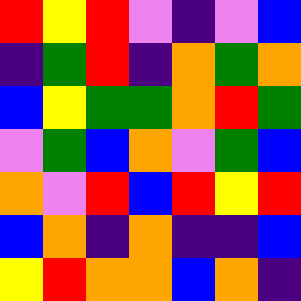[["red", "yellow", "red", "violet", "indigo", "violet", "blue"], ["indigo", "green", "red", "indigo", "orange", "green", "orange"], ["blue", "yellow", "green", "green", "orange", "red", "green"], ["violet", "green", "blue", "orange", "violet", "green", "blue"], ["orange", "violet", "red", "blue", "red", "yellow", "red"], ["blue", "orange", "indigo", "orange", "indigo", "indigo", "blue"], ["yellow", "red", "orange", "orange", "blue", "orange", "indigo"]]